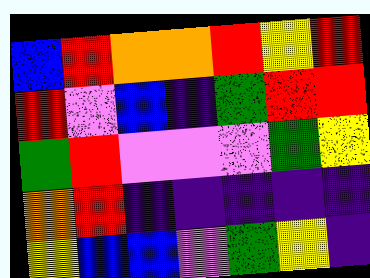[["blue", "red", "orange", "orange", "red", "yellow", "red"], ["red", "violet", "blue", "indigo", "green", "red", "red"], ["green", "red", "violet", "violet", "violet", "green", "yellow"], ["orange", "red", "indigo", "indigo", "indigo", "indigo", "indigo"], ["yellow", "blue", "blue", "violet", "green", "yellow", "indigo"]]